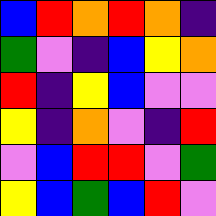[["blue", "red", "orange", "red", "orange", "indigo"], ["green", "violet", "indigo", "blue", "yellow", "orange"], ["red", "indigo", "yellow", "blue", "violet", "violet"], ["yellow", "indigo", "orange", "violet", "indigo", "red"], ["violet", "blue", "red", "red", "violet", "green"], ["yellow", "blue", "green", "blue", "red", "violet"]]